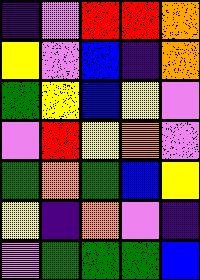[["indigo", "violet", "red", "red", "orange"], ["yellow", "violet", "blue", "indigo", "orange"], ["green", "yellow", "blue", "yellow", "violet"], ["violet", "red", "yellow", "orange", "violet"], ["green", "orange", "green", "blue", "yellow"], ["yellow", "indigo", "orange", "violet", "indigo"], ["violet", "green", "green", "green", "blue"]]